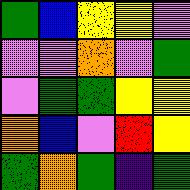[["green", "blue", "yellow", "yellow", "violet"], ["violet", "violet", "orange", "violet", "green"], ["violet", "green", "green", "yellow", "yellow"], ["orange", "blue", "violet", "red", "yellow"], ["green", "orange", "green", "indigo", "green"]]